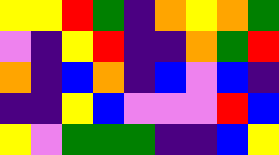[["yellow", "yellow", "red", "green", "indigo", "orange", "yellow", "orange", "green"], ["violet", "indigo", "yellow", "red", "indigo", "indigo", "orange", "green", "red"], ["orange", "indigo", "blue", "orange", "indigo", "blue", "violet", "blue", "indigo"], ["indigo", "indigo", "yellow", "blue", "violet", "violet", "violet", "red", "blue"], ["yellow", "violet", "green", "green", "green", "indigo", "indigo", "blue", "yellow"]]